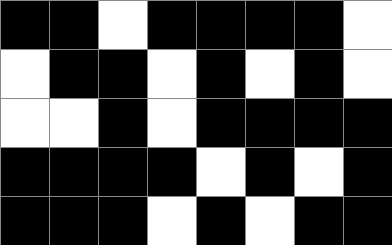[["black", "black", "white", "black", "black", "black", "black", "white"], ["white", "black", "black", "white", "black", "white", "black", "white"], ["white", "white", "black", "white", "black", "black", "black", "black"], ["black", "black", "black", "black", "white", "black", "white", "black"], ["black", "black", "black", "white", "black", "white", "black", "black"]]